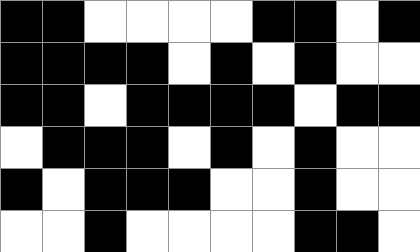[["black", "black", "white", "white", "white", "white", "black", "black", "white", "black"], ["black", "black", "black", "black", "white", "black", "white", "black", "white", "white"], ["black", "black", "white", "black", "black", "black", "black", "white", "black", "black"], ["white", "black", "black", "black", "white", "black", "white", "black", "white", "white"], ["black", "white", "black", "black", "black", "white", "white", "black", "white", "white"], ["white", "white", "black", "white", "white", "white", "white", "black", "black", "white"]]